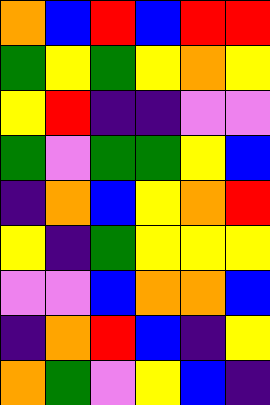[["orange", "blue", "red", "blue", "red", "red"], ["green", "yellow", "green", "yellow", "orange", "yellow"], ["yellow", "red", "indigo", "indigo", "violet", "violet"], ["green", "violet", "green", "green", "yellow", "blue"], ["indigo", "orange", "blue", "yellow", "orange", "red"], ["yellow", "indigo", "green", "yellow", "yellow", "yellow"], ["violet", "violet", "blue", "orange", "orange", "blue"], ["indigo", "orange", "red", "blue", "indigo", "yellow"], ["orange", "green", "violet", "yellow", "blue", "indigo"]]